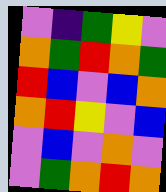[["violet", "indigo", "green", "yellow", "violet"], ["orange", "green", "red", "orange", "green"], ["red", "blue", "violet", "blue", "orange"], ["orange", "red", "yellow", "violet", "blue"], ["violet", "blue", "violet", "orange", "violet"], ["violet", "green", "orange", "red", "orange"]]